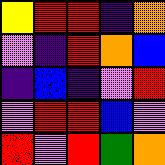[["yellow", "red", "red", "indigo", "orange"], ["violet", "indigo", "red", "orange", "blue"], ["indigo", "blue", "indigo", "violet", "red"], ["violet", "red", "red", "blue", "violet"], ["red", "violet", "red", "green", "orange"]]